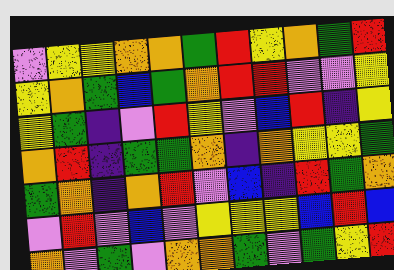[["violet", "yellow", "yellow", "orange", "orange", "green", "red", "yellow", "orange", "green", "red"], ["yellow", "orange", "green", "blue", "green", "orange", "red", "red", "violet", "violet", "yellow"], ["yellow", "green", "indigo", "violet", "red", "yellow", "violet", "blue", "red", "indigo", "yellow"], ["orange", "red", "indigo", "green", "green", "orange", "indigo", "orange", "yellow", "yellow", "green"], ["green", "orange", "indigo", "orange", "red", "violet", "blue", "indigo", "red", "green", "orange"], ["violet", "red", "violet", "blue", "violet", "yellow", "yellow", "yellow", "blue", "red", "blue"], ["orange", "violet", "green", "violet", "orange", "orange", "green", "violet", "green", "yellow", "red"]]